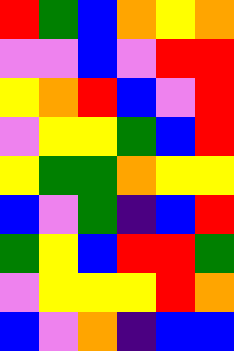[["red", "green", "blue", "orange", "yellow", "orange"], ["violet", "violet", "blue", "violet", "red", "red"], ["yellow", "orange", "red", "blue", "violet", "red"], ["violet", "yellow", "yellow", "green", "blue", "red"], ["yellow", "green", "green", "orange", "yellow", "yellow"], ["blue", "violet", "green", "indigo", "blue", "red"], ["green", "yellow", "blue", "red", "red", "green"], ["violet", "yellow", "yellow", "yellow", "red", "orange"], ["blue", "violet", "orange", "indigo", "blue", "blue"]]